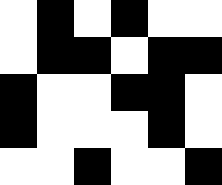[["white", "black", "white", "black", "white", "white"], ["white", "black", "black", "white", "black", "black"], ["black", "white", "white", "black", "black", "white"], ["black", "white", "white", "white", "black", "white"], ["white", "white", "black", "white", "white", "black"]]